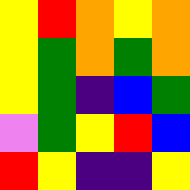[["yellow", "red", "orange", "yellow", "orange"], ["yellow", "green", "orange", "green", "orange"], ["yellow", "green", "indigo", "blue", "green"], ["violet", "green", "yellow", "red", "blue"], ["red", "yellow", "indigo", "indigo", "yellow"]]